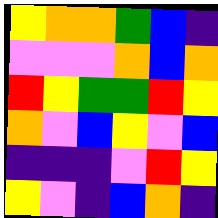[["yellow", "orange", "orange", "green", "blue", "indigo"], ["violet", "violet", "violet", "orange", "blue", "orange"], ["red", "yellow", "green", "green", "red", "yellow"], ["orange", "violet", "blue", "yellow", "violet", "blue"], ["indigo", "indigo", "indigo", "violet", "red", "yellow"], ["yellow", "violet", "indigo", "blue", "orange", "indigo"]]